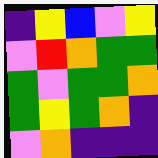[["indigo", "yellow", "blue", "violet", "yellow"], ["violet", "red", "orange", "green", "green"], ["green", "violet", "green", "green", "orange"], ["green", "yellow", "green", "orange", "indigo"], ["violet", "orange", "indigo", "indigo", "indigo"]]